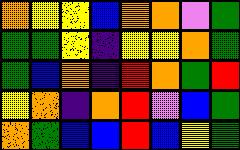[["orange", "yellow", "yellow", "blue", "orange", "orange", "violet", "green"], ["green", "green", "yellow", "indigo", "yellow", "yellow", "orange", "green"], ["green", "blue", "orange", "indigo", "red", "orange", "green", "red"], ["yellow", "orange", "indigo", "orange", "red", "violet", "blue", "green"], ["orange", "green", "blue", "blue", "red", "blue", "yellow", "green"]]